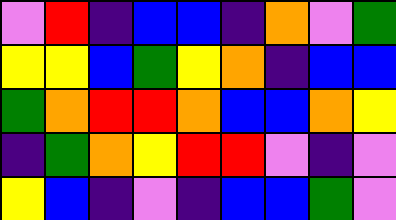[["violet", "red", "indigo", "blue", "blue", "indigo", "orange", "violet", "green"], ["yellow", "yellow", "blue", "green", "yellow", "orange", "indigo", "blue", "blue"], ["green", "orange", "red", "red", "orange", "blue", "blue", "orange", "yellow"], ["indigo", "green", "orange", "yellow", "red", "red", "violet", "indigo", "violet"], ["yellow", "blue", "indigo", "violet", "indigo", "blue", "blue", "green", "violet"]]